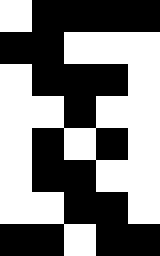[["white", "black", "black", "black", "black"], ["black", "black", "white", "white", "white"], ["white", "black", "black", "black", "white"], ["white", "white", "black", "white", "white"], ["white", "black", "white", "black", "white"], ["white", "black", "black", "white", "white"], ["white", "white", "black", "black", "white"], ["black", "black", "white", "black", "black"]]